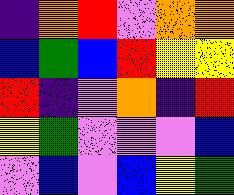[["indigo", "orange", "red", "violet", "orange", "orange"], ["blue", "green", "blue", "red", "yellow", "yellow"], ["red", "indigo", "violet", "orange", "indigo", "red"], ["yellow", "green", "violet", "violet", "violet", "blue"], ["violet", "blue", "violet", "blue", "yellow", "green"]]